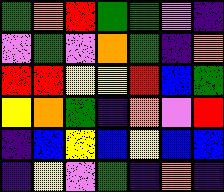[["green", "orange", "red", "green", "green", "violet", "indigo"], ["violet", "green", "violet", "orange", "green", "indigo", "orange"], ["red", "red", "yellow", "yellow", "red", "blue", "green"], ["yellow", "orange", "green", "indigo", "orange", "violet", "red"], ["indigo", "blue", "yellow", "blue", "yellow", "blue", "blue"], ["indigo", "yellow", "violet", "green", "indigo", "orange", "indigo"]]